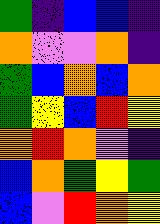[["green", "indigo", "blue", "blue", "indigo"], ["orange", "violet", "violet", "orange", "indigo"], ["green", "blue", "orange", "blue", "orange"], ["green", "yellow", "blue", "red", "yellow"], ["orange", "red", "orange", "violet", "indigo"], ["blue", "orange", "green", "yellow", "green"], ["blue", "violet", "red", "orange", "yellow"]]